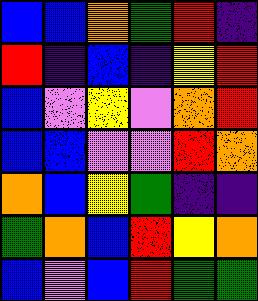[["blue", "blue", "orange", "green", "red", "indigo"], ["red", "indigo", "blue", "indigo", "yellow", "red"], ["blue", "violet", "yellow", "violet", "orange", "red"], ["blue", "blue", "violet", "violet", "red", "orange"], ["orange", "blue", "yellow", "green", "indigo", "indigo"], ["green", "orange", "blue", "red", "yellow", "orange"], ["blue", "violet", "blue", "red", "green", "green"]]